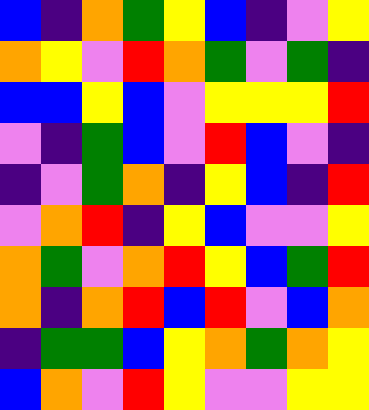[["blue", "indigo", "orange", "green", "yellow", "blue", "indigo", "violet", "yellow"], ["orange", "yellow", "violet", "red", "orange", "green", "violet", "green", "indigo"], ["blue", "blue", "yellow", "blue", "violet", "yellow", "yellow", "yellow", "red"], ["violet", "indigo", "green", "blue", "violet", "red", "blue", "violet", "indigo"], ["indigo", "violet", "green", "orange", "indigo", "yellow", "blue", "indigo", "red"], ["violet", "orange", "red", "indigo", "yellow", "blue", "violet", "violet", "yellow"], ["orange", "green", "violet", "orange", "red", "yellow", "blue", "green", "red"], ["orange", "indigo", "orange", "red", "blue", "red", "violet", "blue", "orange"], ["indigo", "green", "green", "blue", "yellow", "orange", "green", "orange", "yellow"], ["blue", "orange", "violet", "red", "yellow", "violet", "violet", "yellow", "yellow"]]